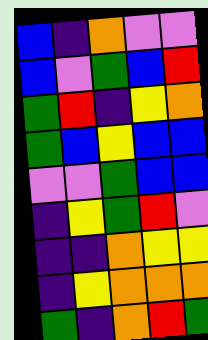[["blue", "indigo", "orange", "violet", "violet"], ["blue", "violet", "green", "blue", "red"], ["green", "red", "indigo", "yellow", "orange"], ["green", "blue", "yellow", "blue", "blue"], ["violet", "violet", "green", "blue", "blue"], ["indigo", "yellow", "green", "red", "violet"], ["indigo", "indigo", "orange", "yellow", "yellow"], ["indigo", "yellow", "orange", "orange", "orange"], ["green", "indigo", "orange", "red", "green"]]